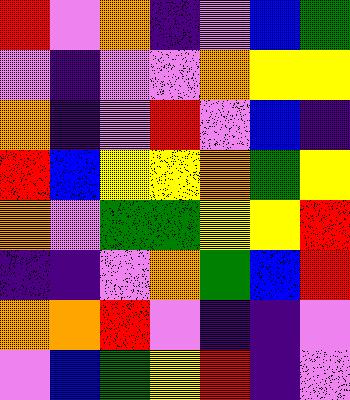[["red", "violet", "orange", "indigo", "violet", "blue", "green"], ["violet", "indigo", "violet", "violet", "orange", "yellow", "yellow"], ["orange", "indigo", "violet", "red", "violet", "blue", "indigo"], ["red", "blue", "yellow", "yellow", "orange", "green", "yellow"], ["orange", "violet", "green", "green", "yellow", "yellow", "red"], ["indigo", "indigo", "violet", "orange", "green", "blue", "red"], ["orange", "orange", "red", "violet", "indigo", "indigo", "violet"], ["violet", "blue", "green", "yellow", "red", "indigo", "violet"]]